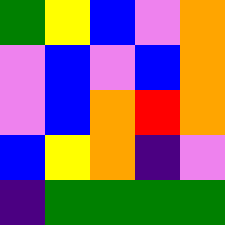[["green", "yellow", "blue", "violet", "orange"], ["violet", "blue", "violet", "blue", "orange"], ["violet", "blue", "orange", "red", "orange"], ["blue", "yellow", "orange", "indigo", "violet"], ["indigo", "green", "green", "green", "green"]]